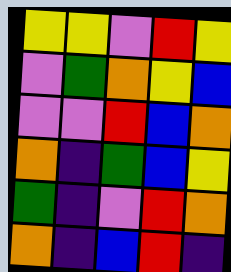[["yellow", "yellow", "violet", "red", "yellow"], ["violet", "green", "orange", "yellow", "blue"], ["violet", "violet", "red", "blue", "orange"], ["orange", "indigo", "green", "blue", "yellow"], ["green", "indigo", "violet", "red", "orange"], ["orange", "indigo", "blue", "red", "indigo"]]